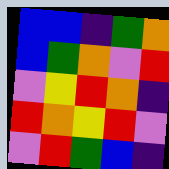[["blue", "blue", "indigo", "green", "orange"], ["blue", "green", "orange", "violet", "red"], ["violet", "yellow", "red", "orange", "indigo"], ["red", "orange", "yellow", "red", "violet"], ["violet", "red", "green", "blue", "indigo"]]